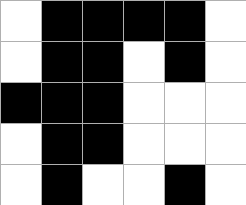[["white", "black", "black", "black", "black", "white"], ["white", "black", "black", "white", "black", "white"], ["black", "black", "black", "white", "white", "white"], ["white", "black", "black", "white", "white", "white"], ["white", "black", "white", "white", "black", "white"]]